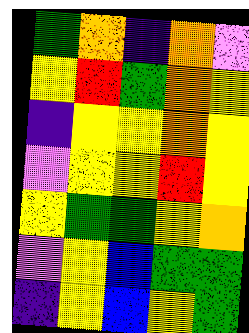[["green", "orange", "indigo", "orange", "violet"], ["yellow", "red", "green", "orange", "yellow"], ["indigo", "yellow", "yellow", "orange", "yellow"], ["violet", "yellow", "yellow", "red", "yellow"], ["yellow", "green", "green", "yellow", "orange"], ["violet", "yellow", "blue", "green", "green"], ["indigo", "yellow", "blue", "yellow", "green"]]